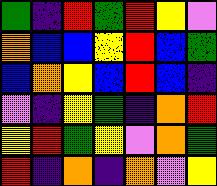[["green", "indigo", "red", "green", "red", "yellow", "violet"], ["orange", "blue", "blue", "yellow", "red", "blue", "green"], ["blue", "orange", "yellow", "blue", "red", "blue", "indigo"], ["violet", "indigo", "yellow", "green", "indigo", "orange", "red"], ["yellow", "red", "green", "yellow", "violet", "orange", "green"], ["red", "indigo", "orange", "indigo", "orange", "violet", "yellow"]]